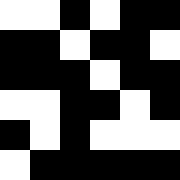[["white", "white", "black", "white", "black", "black"], ["black", "black", "white", "black", "black", "white"], ["black", "black", "black", "white", "black", "black"], ["white", "white", "black", "black", "white", "black"], ["black", "white", "black", "white", "white", "white"], ["white", "black", "black", "black", "black", "black"]]